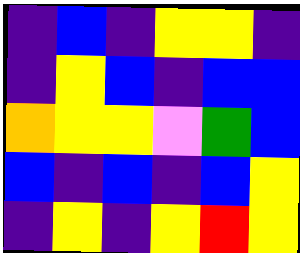[["indigo", "blue", "indigo", "yellow", "yellow", "indigo"], ["indigo", "yellow", "blue", "indigo", "blue", "blue"], ["orange", "yellow", "yellow", "violet", "green", "blue"], ["blue", "indigo", "blue", "indigo", "blue", "yellow"], ["indigo", "yellow", "indigo", "yellow", "red", "yellow"]]